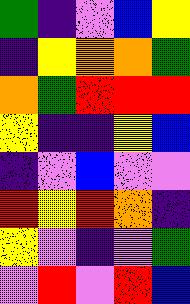[["green", "indigo", "violet", "blue", "yellow"], ["indigo", "yellow", "orange", "orange", "green"], ["orange", "green", "red", "red", "red"], ["yellow", "indigo", "indigo", "yellow", "blue"], ["indigo", "violet", "blue", "violet", "violet"], ["red", "yellow", "red", "orange", "indigo"], ["yellow", "violet", "indigo", "violet", "green"], ["violet", "red", "violet", "red", "blue"]]